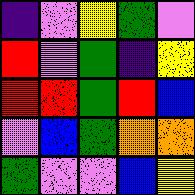[["indigo", "violet", "yellow", "green", "violet"], ["red", "violet", "green", "indigo", "yellow"], ["red", "red", "green", "red", "blue"], ["violet", "blue", "green", "orange", "orange"], ["green", "violet", "violet", "blue", "yellow"]]